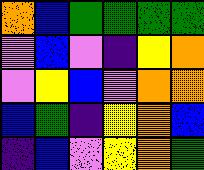[["orange", "blue", "green", "green", "green", "green"], ["violet", "blue", "violet", "indigo", "yellow", "orange"], ["violet", "yellow", "blue", "violet", "orange", "orange"], ["blue", "green", "indigo", "yellow", "orange", "blue"], ["indigo", "blue", "violet", "yellow", "orange", "green"]]